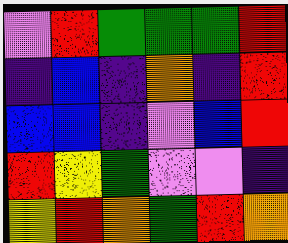[["violet", "red", "green", "green", "green", "red"], ["indigo", "blue", "indigo", "orange", "indigo", "red"], ["blue", "blue", "indigo", "violet", "blue", "red"], ["red", "yellow", "green", "violet", "violet", "indigo"], ["yellow", "red", "orange", "green", "red", "orange"]]